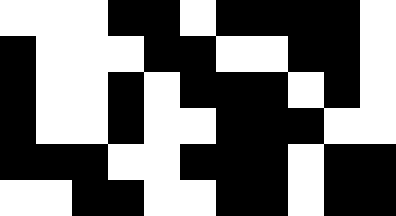[["white", "white", "white", "black", "black", "white", "black", "black", "black", "black", "white"], ["black", "white", "white", "white", "black", "black", "white", "white", "black", "black", "white"], ["black", "white", "white", "black", "white", "black", "black", "black", "white", "black", "white"], ["black", "white", "white", "black", "white", "white", "black", "black", "black", "white", "white"], ["black", "black", "black", "white", "white", "black", "black", "black", "white", "black", "black"], ["white", "white", "black", "black", "white", "white", "black", "black", "white", "black", "black"]]